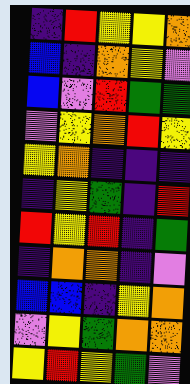[["indigo", "red", "yellow", "yellow", "orange"], ["blue", "indigo", "orange", "yellow", "violet"], ["blue", "violet", "red", "green", "green"], ["violet", "yellow", "orange", "red", "yellow"], ["yellow", "orange", "indigo", "indigo", "indigo"], ["indigo", "yellow", "green", "indigo", "red"], ["red", "yellow", "red", "indigo", "green"], ["indigo", "orange", "orange", "indigo", "violet"], ["blue", "blue", "indigo", "yellow", "orange"], ["violet", "yellow", "green", "orange", "orange"], ["yellow", "red", "yellow", "green", "violet"]]